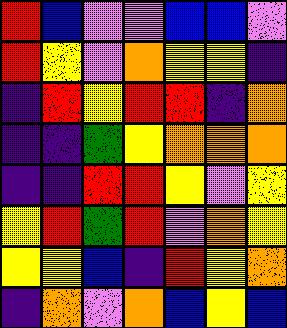[["red", "blue", "violet", "violet", "blue", "blue", "violet"], ["red", "yellow", "violet", "orange", "yellow", "yellow", "indigo"], ["indigo", "red", "yellow", "red", "red", "indigo", "orange"], ["indigo", "indigo", "green", "yellow", "orange", "orange", "orange"], ["indigo", "indigo", "red", "red", "yellow", "violet", "yellow"], ["yellow", "red", "green", "red", "violet", "orange", "yellow"], ["yellow", "yellow", "blue", "indigo", "red", "yellow", "orange"], ["indigo", "orange", "violet", "orange", "blue", "yellow", "blue"]]